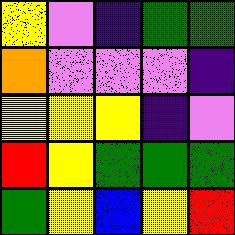[["yellow", "violet", "indigo", "green", "green"], ["orange", "violet", "violet", "violet", "indigo"], ["yellow", "yellow", "yellow", "indigo", "violet"], ["red", "yellow", "green", "green", "green"], ["green", "yellow", "blue", "yellow", "red"]]